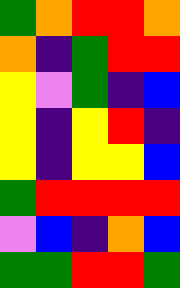[["green", "orange", "red", "red", "orange"], ["orange", "indigo", "green", "red", "red"], ["yellow", "violet", "green", "indigo", "blue"], ["yellow", "indigo", "yellow", "red", "indigo"], ["yellow", "indigo", "yellow", "yellow", "blue"], ["green", "red", "red", "red", "red"], ["violet", "blue", "indigo", "orange", "blue"], ["green", "green", "red", "red", "green"]]